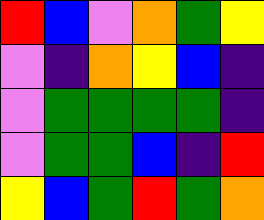[["red", "blue", "violet", "orange", "green", "yellow"], ["violet", "indigo", "orange", "yellow", "blue", "indigo"], ["violet", "green", "green", "green", "green", "indigo"], ["violet", "green", "green", "blue", "indigo", "red"], ["yellow", "blue", "green", "red", "green", "orange"]]